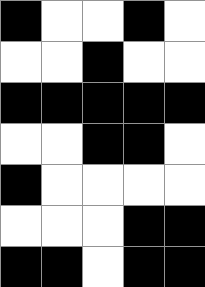[["black", "white", "white", "black", "white"], ["white", "white", "black", "white", "white"], ["black", "black", "black", "black", "black"], ["white", "white", "black", "black", "white"], ["black", "white", "white", "white", "white"], ["white", "white", "white", "black", "black"], ["black", "black", "white", "black", "black"]]